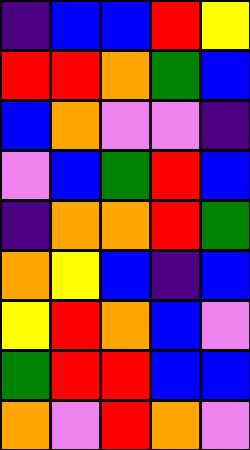[["indigo", "blue", "blue", "red", "yellow"], ["red", "red", "orange", "green", "blue"], ["blue", "orange", "violet", "violet", "indigo"], ["violet", "blue", "green", "red", "blue"], ["indigo", "orange", "orange", "red", "green"], ["orange", "yellow", "blue", "indigo", "blue"], ["yellow", "red", "orange", "blue", "violet"], ["green", "red", "red", "blue", "blue"], ["orange", "violet", "red", "orange", "violet"]]